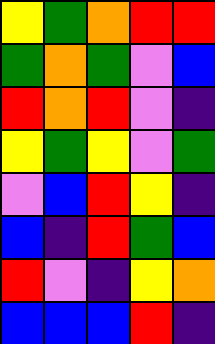[["yellow", "green", "orange", "red", "red"], ["green", "orange", "green", "violet", "blue"], ["red", "orange", "red", "violet", "indigo"], ["yellow", "green", "yellow", "violet", "green"], ["violet", "blue", "red", "yellow", "indigo"], ["blue", "indigo", "red", "green", "blue"], ["red", "violet", "indigo", "yellow", "orange"], ["blue", "blue", "blue", "red", "indigo"]]